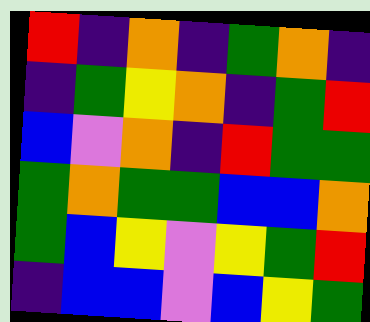[["red", "indigo", "orange", "indigo", "green", "orange", "indigo"], ["indigo", "green", "yellow", "orange", "indigo", "green", "red"], ["blue", "violet", "orange", "indigo", "red", "green", "green"], ["green", "orange", "green", "green", "blue", "blue", "orange"], ["green", "blue", "yellow", "violet", "yellow", "green", "red"], ["indigo", "blue", "blue", "violet", "blue", "yellow", "green"]]